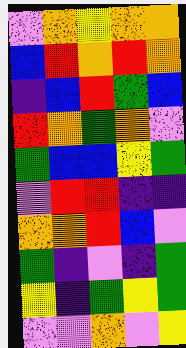[["violet", "orange", "yellow", "orange", "orange"], ["blue", "red", "orange", "red", "orange"], ["indigo", "blue", "red", "green", "blue"], ["red", "orange", "green", "orange", "violet"], ["green", "blue", "blue", "yellow", "green"], ["violet", "red", "red", "indigo", "indigo"], ["orange", "orange", "red", "blue", "violet"], ["green", "indigo", "violet", "indigo", "green"], ["yellow", "indigo", "green", "yellow", "green"], ["violet", "violet", "orange", "violet", "yellow"]]